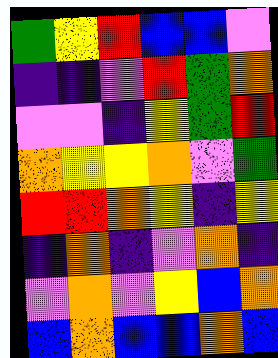[["green", "yellow", "red", "blue", "blue", "violet"], ["indigo", "indigo", "violet", "red", "green", "orange"], ["violet", "violet", "indigo", "yellow", "green", "red"], ["orange", "yellow", "yellow", "orange", "violet", "green"], ["red", "red", "orange", "yellow", "indigo", "yellow"], ["indigo", "orange", "indigo", "violet", "orange", "indigo"], ["violet", "orange", "violet", "yellow", "blue", "orange"], ["blue", "orange", "blue", "blue", "orange", "blue"]]